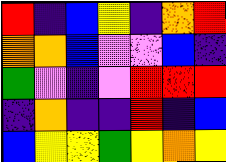[["red", "indigo", "blue", "yellow", "indigo", "orange", "red"], ["orange", "orange", "blue", "violet", "violet", "blue", "indigo"], ["green", "violet", "indigo", "violet", "red", "red", "red"], ["indigo", "orange", "indigo", "indigo", "red", "indigo", "blue"], ["blue", "yellow", "yellow", "green", "yellow", "orange", "yellow"]]